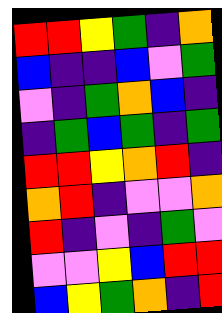[["red", "red", "yellow", "green", "indigo", "orange"], ["blue", "indigo", "indigo", "blue", "violet", "green"], ["violet", "indigo", "green", "orange", "blue", "indigo"], ["indigo", "green", "blue", "green", "indigo", "green"], ["red", "red", "yellow", "orange", "red", "indigo"], ["orange", "red", "indigo", "violet", "violet", "orange"], ["red", "indigo", "violet", "indigo", "green", "violet"], ["violet", "violet", "yellow", "blue", "red", "red"], ["blue", "yellow", "green", "orange", "indigo", "red"]]